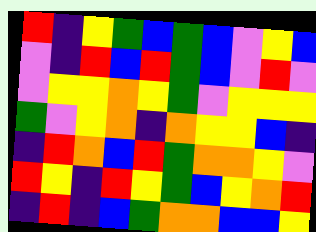[["red", "indigo", "yellow", "green", "blue", "green", "blue", "violet", "yellow", "blue"], ["violet", "indigo", "red", "blue", "red", "green", "blue", "violet", "red", "violet"], ["violet", "yellow", "yellow", "orange", "yellow", "green", "violet", "yellow", "yellow", "yellow"], ["green", "violet", "yellow", "orange", "indigo", "orange", "yellow", "yellow", "blue", "indigo"], ["indigo", "red", "orange", "blue", "red", "green", "orange", "orange", "yellow", "violet"], ["red", "yellow", "indigo", "red", "yellow", "green", "blue", "yellow", "orange", "red"], ["indigo", "red", "indigo", "blue", "green", "orange", "orange", "blue", "blue", "yellow"]]